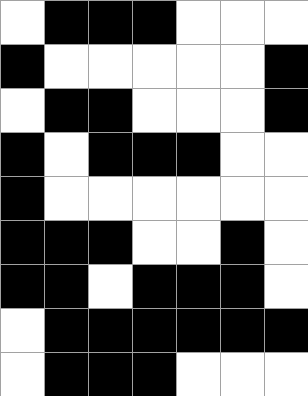[["white", "black", "black", "black", "white", "white", "white"], ["black", "white", "white", "white", "white", "white", "black"], ["white", "black", "black", "white", "white", "white", "black"], ["black", "white", "black", "black", "black", "white", "white"], ["black", "white", "white", "white", "white", "white", "white"], ["black", "black", "black", "white", "white", "black", "white"], ["black", "black", "white", "black", "black", "black", "white"], ["white", "black", "black", "black", "black", "black", "black"], ["white", "black", "black", "black", "white", "white", "white"]]